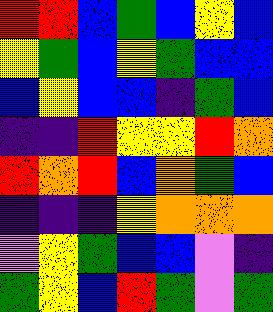[["red", "red", "blue", "green", "blue", "yellow", "blue"], ["yellow", "green", "blue", "yellow", "green", "blue", "blue"], ["blue", "yellow", "blue", "blue", "indigo", "green", "blue"], ["indigo", "indigo", "red", "yellow", "yellow", "red", "orange"], ["red", "orange", "red", "blue", "orange", "green", "blue"], ["indigo", "indigo", "indigo", "yellow", "orange", "orange", "orange"], ["violet", "yellow", "green", "blue", "blue", "violet", "indigo"], ["green", "yellow", "blue", "red", "green", "violet", "green"]]